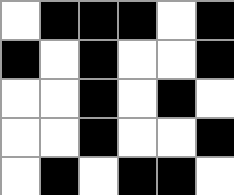[["white", "black", "black", "black", "white", "black"], ["black", "white", "black", "white", "white", "black"], ["white", "white", "black", "white", "black", "white"], ["white", "white", "black", "white", "white", "black"], ["white", "black", "white", "black", "black", "white"]]